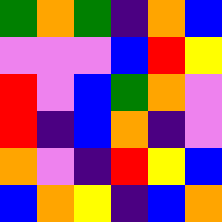[["green", "orange", "green", "indigo", "orange", "blue"], ["violet", "violet", "violet", "blue", "red", "yellow"], ["red", "violet", "blue", "green", "orange", "violet"], ["red", "indigo", "blue", "orange", "indigo", "violet"], ["orange", "violet", "indigo", "red", "yellow", "blue"], ["blue", "orange", "yellow", "indigo", "blue", "orange"]]